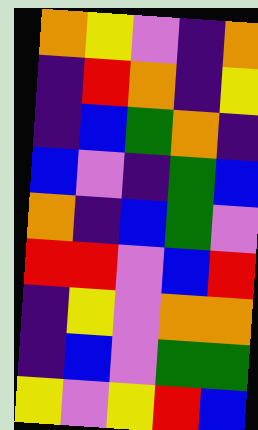[["orange", "yellow", "violet", "indigo", "orange"], ["indigo", "red", "orange", "indigo", "yellow"], ["indigo", "blue", "green", "orange", "indigo"], ["blue", "violet", "indigo", "green", "blue"], ["orange", "indigo", "blue", "green", "violet"], ["red", "red", "violet", "blue", "red"], ["indigo", "yellow", "violet", "orange", "orange"], ["indigo", "blue", "violet", "green", "green"], ["yellow", "violet", "yellow", "red", "blue"]]